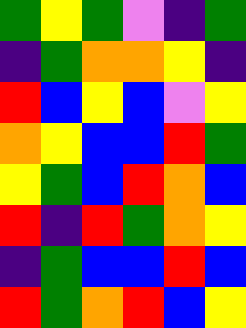[["green", "yellow", "green", "violet", "indigo", "green"], ["indigo", "green", "orange", "orange", "yellow", "indigo"], ["red", "blue", "yellow", "blue", "violet", "yellow"], ["orange", "yellow", "blue", "blue", "red", "green"], ["yellow", "green", "blue", "red", "orange", "blue"], ["red", "indigo", "red", "green", "orange", "yellow"], ["indigo", "green", "blue", "blue", "red", "blue"], ["red", "green", "orange", "red", "blue", "yellow"]]